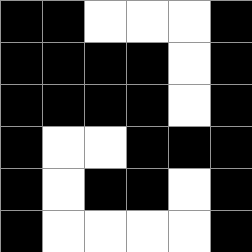[["black", "black", "white", "white", "white", "black"], ["black", "black", "black", "black", "white", "black"], ["black", "black", "black", "black", "white", "black"], ["black", "white", "white", "black", "black", "black"], ["black", "white", "black", "black", "white", "black"], ["black", "white", "white", "white", "white", "black"]]